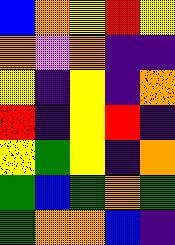[["blue", "orange", "yellow", "red", "yellow"], ["orange", "violet", "orange", "indigo", "indigo"], ["yellow", "indigo", "yellow", "indigo", "orange"], ["red", "indigo", "yellow", "red", "indigo"], ["yellow", "green", "yellow", "indigo", "orange"], ["green", "blue", "green", "orange", "green"], ["green", "orange", "orange", "blue", "indigo"]]